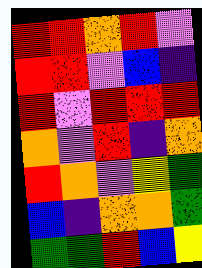[["red", "red", "orange", "red", "violet"], ["red", "red", "violet", "blue", "indigo"], ["red", "violet", "red", "red", "red"], ["orange", "violet", "red", "indigo", "orange"], ["red", "orange", "violet", "yellow", "green"], ["blue", "indigo", "orange", "orange", "green"], ["green", "green", "red", "blue", "yellow"]]